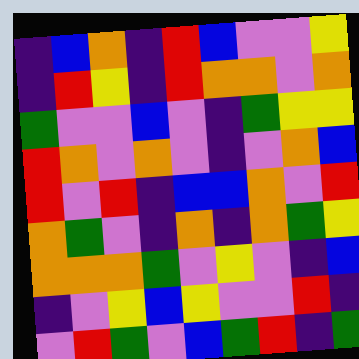[["indigo", "blue", "orange", "indigo", "red", "blue", "violet", "violet", "yellow"], ["indigo", "red", "yellow", "indigo", "red", "orange", "orange", "violet", "orange"], ["green", "violet", "violet", "blue", "violet", "indigo", "green", "yellow", "yellow"], ["red", "orange", "violet", "orange", "violet", "indigo", "violet", "orange", "blue"], ["red", "violet", "red", "indigo", "blue", "blue", "orange", "violet", "red"], ["orange", "green", "violet", "indigo", "orange", "indigo", "orange", "green", "yellow"], ["orange", "orange", "orange", "green", "violet", "yellow", "violet", "indigo", "blue"], ["indigo", "violet", "yellow", "blue", "yellow", "violet", "violet", "red", "indigo"], ["violet", "red", "green", "violet", "blue", "green", "red", "indigo", "green"]]